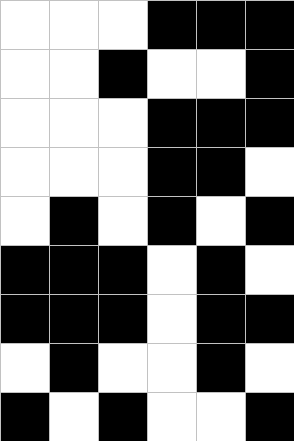[["white", "white", "white", "black", "black", "black"], ["white", "white", "black", "white", "white", "black"], ["white", "white", "white", "black", "black", "black"], ["white", "white", "white", "black", "black", "white"], ["white", "black", "white", "black", "white", "black"], ["black", "black", "black", "white", "black", "white"], ["black", "black", "black", "white", "black", "black"], ["white", "black", "white", "white", "black", "white"], ["black", "white", "black", "white", "white", "black"]]